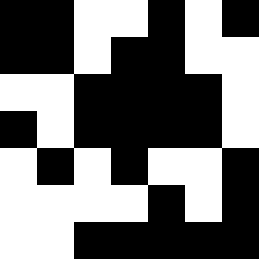[["black", "black", "white", "white", "black", "white", "black"], ["black", "black", "white", "black", "black", "white", "white"], ["white", "white", "black", "black", "black", "black", "white"], ["black", "white", "black", "black", "black", "black", "white"], ["white", "black", "white", "black", "white", "white", "black"], ["white", "white", "white", "white", "black", "white", "black"], ["white", "white", "black", "black", "black", "black", "black"]]